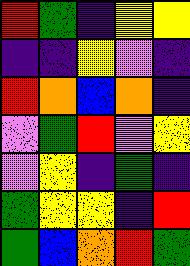[["red", "green", "indigo", "yellow", "yellow"], ["indigo", "indigo", "yellow", "violet", "indigo"], ["red", "orange", "blue", "orange", "indigo"], ["violet", "green", "red", "violet", "yellow"], ["violet", "yellow", "indigo", "green", "indigo"], ["green", "yellow", "yellow", "indigo", "red"], ["green", "blue", "orange", "red", "green"]]